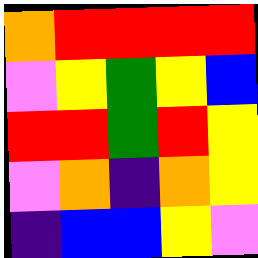[["orange", "red", "red", "red", "red"], ["violet", "yellow", "green", "yellow", "blue"], ["red", "red", "green", "red", "yellow"], ["violet", "orange", "indigo", "orange", "yellow"], ["indigo", "blue", "blue", "yellow", "violet"]]